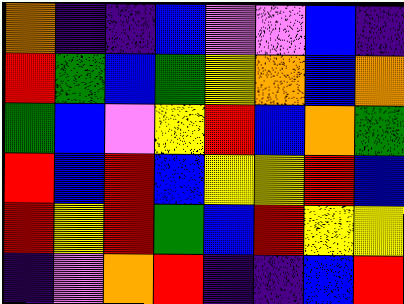[["orange", "indigo", "indigo", "blue", "violet", "violet", "blue", "indigo"], ["red", "green", "blue", "green", "yellow", "orange", "blue", "orange"], ["green", "blue", "violet", "yellow", "red", "blue", "orange", "green"], ["red", "blue", "red", "blue", "yellow", "yellow", "red", "blue"], ["red", "yellow", "red", "green", "blue", "red", "yellow", "yellow"], ["indigo", "violet", "orange", "red", "indigo", "indigo", "blue", "red"]]